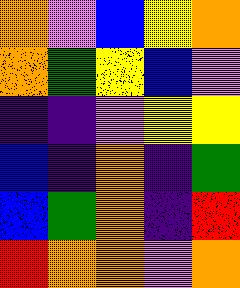[["orange", "violet", "blue", "yellow", "orange"], ["orange", "green", "yellow", "blue", "violet"], ["indigo", "indigo", "violet", "yellow", "yellow"], ["blue", "indigo", "orange", "indigo", "green"], ["blue", "green", "orange", "indigo", "red"], ["red", "orange", "orange", "violet", "orange"]]